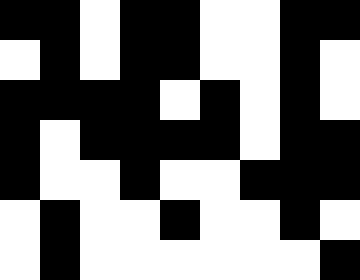[["black", "black", "white", "black", "black", "white", "white", "black", "black"], ["white", "black", "white", "black", "black", "white", "white", "black", "white"], ["black", "black", "black", "black", "white", "black", "white", "black", "white"], ["black", "white", "black", "black", "black", "black", "white", "black", "black"], ["black", "white", "white", "black", "white", "white", "black", "black", "black"], ["white", "black", "white", "white", "black", "white", "white", "black", "white"], ["white", "black", "white", "white", "white", "white", "white", "white", "black"]]